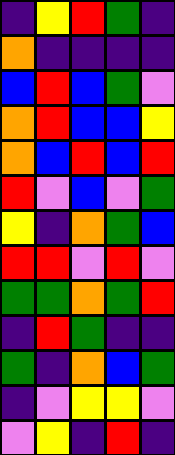[["indigo", "yellow", "red", "green", "indigo"], ["orange", "indigo", "indigo", "indigo", "indigo"], ["blue", "red", "blue", "green", "violet"], ["orange", "red", "blue", "blue", "yellow"], ["orange", "blue", "red", "blue", "red"], ["red", "violet", "blue", "violet", "green"], ["yellow", "indigo", "orange", "green", "blue"], ["red", "red", "violet", "red", "violet"], ["green", "green", "orange", "green", "red"], ["indigo", "red", "green", "indigo", "indigo"], ["green", "indigo", "orange", "blue", "green"], ["indigo", "violet", "yellow", "yellow", "violet"], ["violet", "yellow", "indigo", "red", "indigo"]]